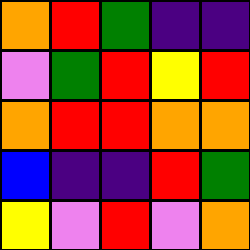[["orange", "red", "green", "indigo", "indigo"], ["violet", "green", "red", "yellow", "red"], ["orange", "red", "red", "orange", "orange"], ["blue", "indigo", "indigo", "red", "green"], ["yellow", "violet", "red", "violet", "orange"]]